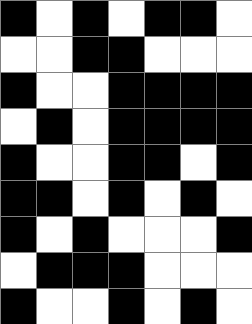[["black", "white", "black", "white", "black", "black", "white"], ["white", "white", "black", "black", "white", "white", "white"], ["black", "white", "white", "black", "black", "black", "black"], ["white", "black", "white", "black", "black", "black", "black"], ["black", "white", "white", "black", "black", "white", "black"], ["black", "black", "white", "black", "white", "black", "white"], ["black", "white", "black", "white", "white", "white", "black"], ["white", "black", "black", "black", "white", "white", "white"], ["black", "white", "white", "black", "white", "black", "white"]]